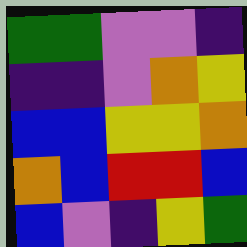[["green", "green", "violet", "violet", "indigo"], ["indigo", "indigo", "violet", "orange", "yellow"], ["blue", "blue", "yellow", "yellow", "orange"], ["orange", "blue", "red", "red", "blue"], ["blue", "violet", "indigo", "yellow", "green"]]